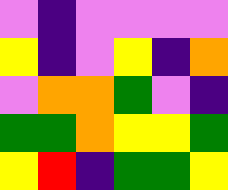[["violet", "indigo", "violet", "violet", "violet", "violet"], ["yellow", "indigo", "violet", "yellow", "indigo", "orange"], ["violet", "orange", "orange", "green", "violet", "indigo"], ["green", "green", "orange", "yellow", "yellow", "green"], ["yellow", "red", "indigo", "green", "green", "yellow"]]